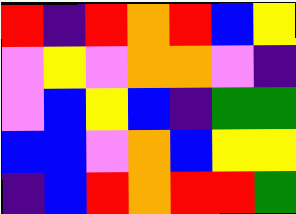[["red", "indigo", "red", "orange", "red", "blue", "yellow"], ["violet", "yellow", "violet", "orange", "orange", "violet", "indigo"], ["violet", "blue", "yellow", "blue", "indigo", "green", "green"], ["blue", "blue", "violet", "orange", "blue", "yellow", "yellow"], ["indigo", "blue", "red", "orange", "red", "red", "green"]]